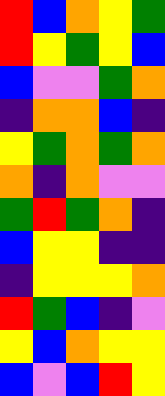[["red", "blue", "orange", "yellow", "green"], ["red", "yellow", "green", "yellow", "blue"], ["blue", "violet", "violet", "green", "orange"], ["indigo", "orange", "orange", "blue", "indigo"], ["yellow", "green", "orange", "green", "orange"], ["orange", "indigo", "orange", "violet", "violet"], ["green", "red", "green", "orange", "indigo"], ["blue", "yellow", "yellow", "indigo", "indigo"], ["indigo", "yellow", "yellow", "yellow", "orange"], ["red", "green", "blue", "indigo", "violet"], ["yellow", "blue", "orange", "yellow", "yellow"], ["blue", "violet", "blue", "red", "yellow"]]